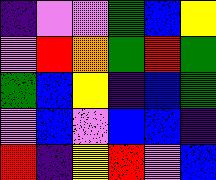[["indigo", "violet", "violet", "green", "blue", "yellow"], ["violet", "red", "orange", "green", "red", "green"], ["green", "blue", "yellow", "indigo", "blue", "green"], ["violet", "blue", "violet", "blue", "blue", "indigo"], ["red", "indigo", "yellow", "red", "violet", "blue"]]